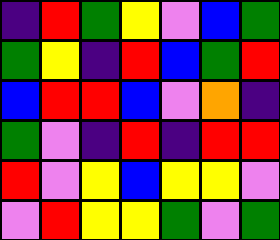[["indigo", "red", "green", "yellow", "violet", "blue", "green"], ["green", "yellow", "indigo", "red", "blue", "green", "red"], ["blue", "red", "red", "blue", "violet", "orange", "indigo"], ["green", "violet", "indigo", "red", "indigo", "red", "red"], ["red", "violet", "yellow", "blue", "yellow", "yellow", "violet"], ["violet", "red", "yellow", "yellow", "green", "violet", "green"]]